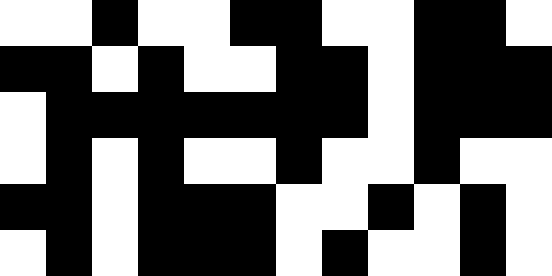[["white", "white", "black", "white", "white", "black", "black", "white", "white", "black", "black", "white"], ["black", "black", "white", "black", "white", "white", "black", "black", "white", "black", "black", "black"], ["white", "black", "black", "black", "black", "black", "black", "black", "white", "black", "black", "black"], ["white", "black", "white", "black", "white", "white", "black", "white", "white", "black", "white", "white"], ["black", "black", "white", "black", "black", "black", "white", "white", "black", "white", "black", "white"], ["white", "black", "white", "black", "black", "black", "white", "black", "white", "white", "black", "white"]]